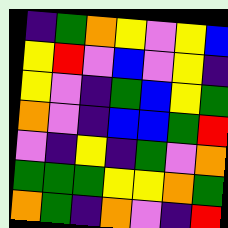[["indigo", "green", "orange", "yellow", "violet", "yellow", "blue"], ["yellow", "red", "violet", "blue", "violet", "yellow", "indigo"], ["yellow", "violet", "indigo", "green", "blue", "yellow", "green"], ["orange", "violet", "indigo", "blue", "blue", "green", "red"], ["violet", "indigo", "yellow", "indigo", "green", "violet", "orange"], ["green", "green", "green", "yellow", "yellow", "orange", "green"], ["orange", "green", "indigo", "orange", "violet", "indigo", "red"]]